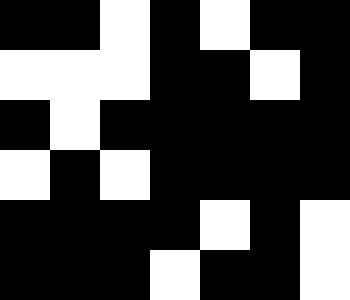[["black", "black", "white", "black", "white", "black", "black"], ["white", "white", "white", "black", "black", "white", "black"], ["black", "white", "black", "black", "black", "black", "black"], ["white", "black", "white", "black", "black", "black", "black"], ["black", "black", "black", "black", "white", "black", "white"], ["black", "black", "black", "white", "black", "black", "white"]]